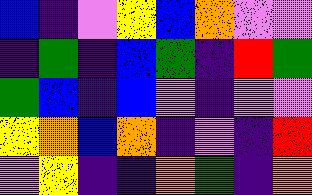[["blue", "indigo", "violet", "yellow", "blue", "orange", "violet", "violet"], ["indigo", "green", "indigo", "blue", "green", "indigo", "red", "green"], ["green", "blue", "indigo", "blue", "violet", "indigo", "violet", "violet"], ["yellow", "orange", "blue", "orange", "indigo", "violet", "indigo", "red"], ["violet", "yellow", "indigo", "indigo", "orange", "green", "indigo", "orange"]]